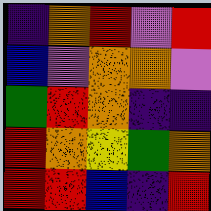[["indigo", "orange", "red", "violet", "red"], ["blue", "violet", "orange", "orange", "violet"], ["green", "red", "orange", "indigo", "indigo"], ["red", "orange", "yellow", "green", "orange"], ["red", "red", "blue", "indigo", "red"]]